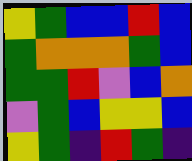[["yellow", "green", "blue", "blue", "red", "blue"], ["green", "orange", "orange", "orange", "green", "blue"], ["green", "green", "red", "violet", "blue", "orange"], ["violet", "green", "blue", "yellow", "yellow", "blue"], ["yellow", "green", "indigo", "red", "green", "indigo"]]